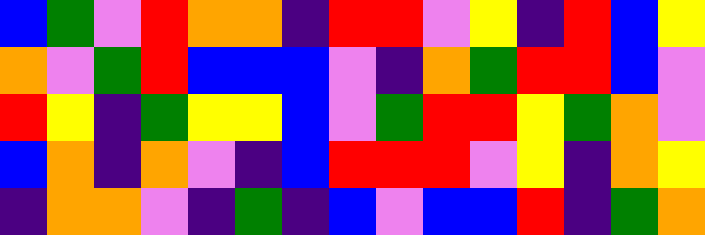[["blue", "green", "violet", "red", "orange", "orange", "indigo", "red", "red", "violet", "yellow", "indigo", "red", "blue", "yellow"], ["orange", "violet", "green", "red", "blue", "blue", "blue", "violet", "indigo", "orange", "green", "red", "red", "blue", "violet"], ["red", "yellow", "indigo", "green", "yellow", "yellow", "blue", "violet", "green", "red", "red", "yellow", "green", "orange", "violet"], ["blue", "orange", "indigo", "orange", "violet", "indigo", "blue", "red", "red", "red", "violet", "yellow", "indigo", "orange", "yellow"], ["indigo", "orange", "orange", "violet", "indigo", "green", "indigo", "blue", "violet", "blue", "blue", "red", "indigo", "green", "orange"]]